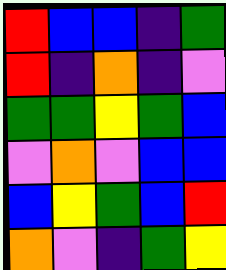[["red", "blue", "blue", "indigo", "green"], ["red", "indigo", "orange", "indigo", "violet"], ["green", "green", "yellow", "green", "blue"], ["violet", "orange", "violet", "blue", "blue"], ["blue", "yellow", "green", "blue", "red"], ["orange", "violet", "indigo", "green", "yellow"]]